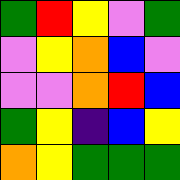[["green", "red", "yellow", "violet", "green"], ["violet", "yellow", "orange", "blue", "violet"], ["violet", "violet", "orange", "red", "blue"], ["green", "yellow", "indigo", "blue", "yellow"], ["orange", "yellow", "green", "green", "green"]]